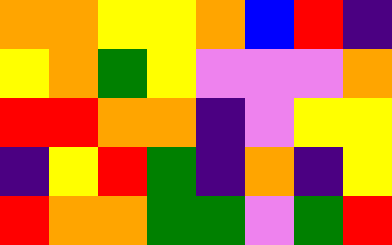[["orange", "orange", "yellow", "yellow", "orange", "blue", "red", "indigo"], ["yellow", "orange", "green", "yellow", "violet", "violet", "violet", "orange"], ["red", "red", "orange", "orange", "indigo", "violet", "yellow", "yellow"], ["indigo", "yellow", "red", "green", "indigo", "orange", "indigo", "yellow"], ["red", "orange", "orange", "green", "green", "violet", "green", "red"]]